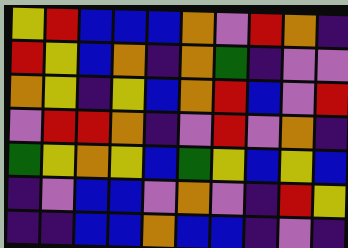[["yellow", "red", "blue", "blue", "blue", "orange", "violet", "red", "orange", "indigo"], ["red", "yellow", "blue", "orange", "indigo", "orange", "green", "indigo", "violet", "violet"], ["orange", "yellow", "indigo", "yellow", "blue", "orange", "red", "blue", "violet", "red"], ["violet", "red", "red", "orange", "indigo", "violet", "red", "violet", "orange", "indigo"], ["green", "yellow", "orange", "yellow", "blue", "green", "yellow", "blue", "yellow", "blue"], ["indigo", "violet", "blue", "blue", "violet", "orange", "violet", "indigo", "red", "yellow"], ["indigo", "indigo", "blue", "blue", "orange", "blue", "blue", "indigo", "violet", "indigo"]]